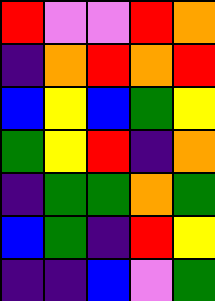[["red", "violet", "violet", "red", "orange"], ["indigo", "orange", "red", "orange", "red"], ["blue", "yellow", "blue", "green", "yellow"], ["green", "yellow", "red", "indigo", "orange"], ["indigo", "green", "green", "orange", "green"], ["blue", "green", "indigo", "red", "yellow"], ["indigo", "indigo", "blue", "violet", "green"]]